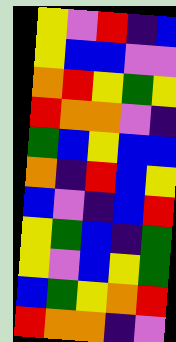[["yellow", "violet", "red", "indigo", "blue"], ["yellow", "blue", "blue", "violet", "violet"], ["orange", "red", "yellow", "green", "yellow"], ["red", "orange", "orange", "violet", "indigo"], ["green", "blue", "yellow", "blue", "blue"], ["orange", "indigo", "red", "blue", "yellow"], ["blue", "violet", "indigo", "blue", "red"], ["yellow", "green", "blue", "indigo", "green"], ["yellow", "violet", "blue", "yellow", "green"], ["blue", "green", "yellow", "orange", "red"], ["red", "orange", "orange", "indigo", "violet"]]